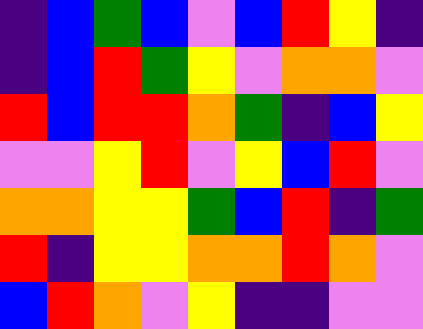[["indigo", "blue", "green", "blue", "violet", "blue", "red", "yellow", "indigo"], ["indigo", "blue", "red", "green", "yellow", "violet", "orange", "orange", "violet"], ["red", "blue", "red", "red", "orange", "green", "indigo", "blue", "yellow"], ["violet", "violet", "yellow", "red", "violet", "yellow", "blue", "red", "violet"], ["orange", "orange", "yellow", "yellow", "green", "blue", "red", "indigo", "green"], ["red", "indigo", "yellow", "yellow", "orange", "orange", "red", "orange", "violet"], ["blue", "red", "orange", "violet", "yellow", "indigo", "indigo", "violet", "violet"]]